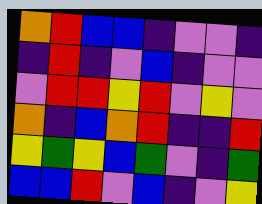[["orange", "red", "blue", "blue", "indigo", "violet", "violet", "indigo"], ["indigo", "red", "indigo", "violet", "blue", "indigo", "violet", "violet"], ["violet", "red", "red", "yellow", "red", "violet", "yellow", "violet"], ["orange", "indigo", "blue", "orange", "red", "indigo", "indigo", "red"], ["yellow", "green", "yellow", "blue", "green", "violet", "indigo", "green"], ["blue", "blue", "red", "violet", "blue", "indigo", "violet", "yellow"]]